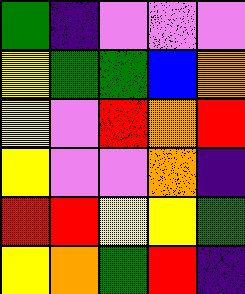[["green", "indigo", "violet", "violet", "violet"], ["yellow", "green", "green", "blue", "orange"], ["yellow", "violet", "red", "orange", "red"], ["yellow", "violet", "violet", "orange", "indigo"], ["red", "red", "yellow", "yellow", "green"], ["yellow", "orange", "green", "red", "indigo"]]